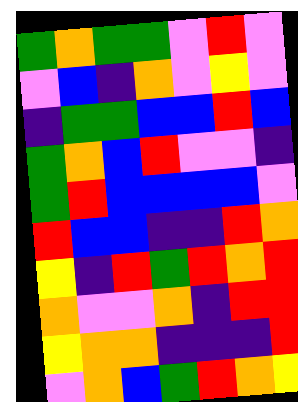[["green", "orange", "green", "green", "violet", "red", "violet"], ["violet", "blue", "indigo", "orange", "violet", "yellow", "violet"], ["indigo", "green", "green", "blue", "blue", "red", "blue"], ["green", "orange", "blue", "red", "violet", "violet", "indigo"], ["green", "red", "blue", "blue", "blue", "blue", "violet"], ["red", "blue", "blue", "indigo", "indigo", "red", "orange"], ["yellow", "indigo", "red", "green", "red", "orange", "red"], ["orange", "violet", "violet", "orange", "indigo", "red", "red"], ["yellow", "orange", "orange", "indigo", "indigo", "indigo", "red"], ["violet", "orange", "blue", "green", "red", "orange", "yellow"]]